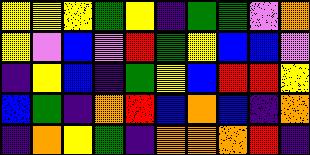[["yellow", "yellow", "yellow", "green", "yellow", "indigo", "green", "green", "violet", "orange"], ["yellow", "violet", "blue", "violet", "red", "green", "yellow", "blue", "blue", "violet"], ["indigo", "yellow", "blue", "indigo", "green", "yellow", "blue", "red", "red", "yellow"], ["blue", "green", "indigo", "orange", "red", "blue", "orange", "blue", "indigo", "orange"], ["indigo", "orange", "yellow", "green", "indigo", "orange", "orange", "orange", "red", "indigo"]]